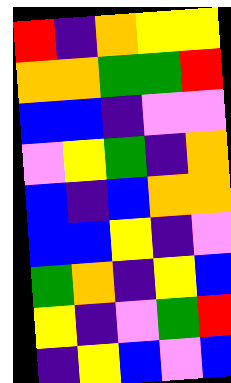[["red", "indigo", "orange", "yellow", "yellow"], ["orange", "orange", "green", "green", "red"], ["blue", "blue", "indigo", "violet", "violet"], ["violet", "yellow", "green", "indigo", "orange"], ["blue", "indigo", "blue", "orange", "orange"], ["blue", "blue", "yellow", "indigo", "violet"], ["green", "orange", "indigo", "yellow", "blue"], ["yellow", "indigo", "violet", "green", "red"], ["indigo", "yellow", "blue", "violet", "blue"]]